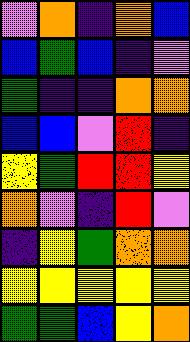[["violet", "orange", "indigo", "orange", "blue"], ["blue", "green", "blue", "indigo", "violet"], ["green", "indigo", "indigo", "orange", "orange"], ["blue", "blue", "violet", "red", "indigo"], ["yellow", "green", "red", "red", "yellow"], ["orange", "violet", "indigo", "red", "violet"], ["indigo", "yellow", "green", "orange", "orange"], ["yellow", "yellow", "yellow", "yellow", "yellow"], ["green", "green", "blue", "yellow", "orange"]]